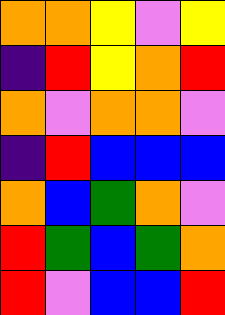[["orange", "orange", "yellow", "violet", "yellow"], ["indigo", "red", "yellow", "orange", "red"], ["orange", "violet", "orange", "orange", "violet"], ["indigo", "red", "blue", "blue", "blue"], ["orange", "blue", "green", "orange", "violet"], ["red", "green", "blue", "green", "orange"], ["red", "violet", "blue", "blue", "red"]]